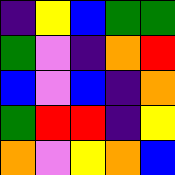[["indigo", "yellow", "blue", "green", "green"], ["green", "violet", "indigo", "orange", "red"], ["blue", "violet", "blue", "indigo", "orange"], ["green", "red", "red", "indigo", "yellow"], ["orange", "violet", "yellow", "orange", "blue"]]